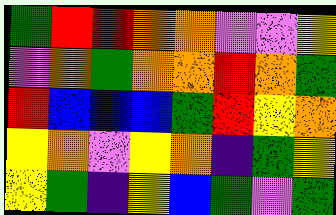[["green", "red", "red", "orange", "orange", "violet", "violet", "yellow"], ["violet", "orange", "green", "orange", "orange", "red", "orange", "green"], ["red", "blue", "blue", "blue", "green", "red", "yellow", "orange"], ["yellow", "orange", "violet", "yellow", "orange", "indigo", "green", "yellow"], ["yellow", "green", "indigo", "yellow", "blue", "green", "violet", "green"]]